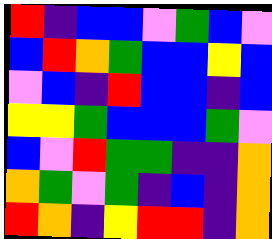[["red", "indigo", "blue", "blue", "violet", "green", "blue", "violet"], ["blue", "red", "orange", "green", "blue", "blue", "yellow", "blue"], ["violet", "blue", "indigo", "red", "blue", "blue", "indigo", "blue"], ["yellow", "yellow", "green", "blue", "blue", "blue", "green", "violet"], ["blue", "violet", "red", "green", "green", "indigo", "indigo", "orange"], ["orange", "green", "violet", "green", "indigo", "blue", "indigo", "orange"], ["red", "orange", "indigo", "yellow", "red", "red", "indigo", "orange"]]